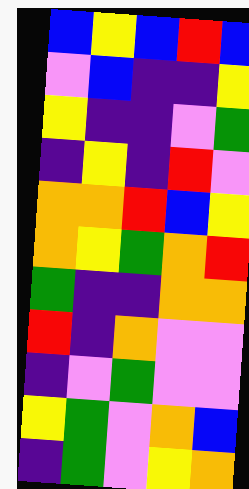[["blue", "yellow", "blue", "red", "blue"], ["violet", "blue", "indigo", "indigo", "yellow"], ["yellow", "indigo", "indigo", "violet", "green"], ["indigo", "yellow", "indigo", "red", "violet"], ["orange", "orange", "red", "blue", "yellow"], ["orange", "yellow", "green", "orange", "red"], ["green", "indigo", "indigo", "orange", "orange"], ["red", "indigo", "orange", "violet", "violet"], ["indigo", "violet", "green", "violet", "violet"], ["yellow", "green", "violet", "orange", "blue"], ["indigo", "green", "violet", "yellow", "orange"]]